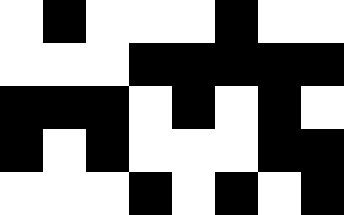[["white", "black", "white", "white", "white", "black", "white", "white"], ["white", "white", "white", "black", "black", "black", "black", "black"], ["black", "black", "black", "white", "black", "white", "black", "white"], ["black", "white", "black", "white", "white", "white", "black", "black"], ["white", "white", "white", "black", "white", "black", "white", "black"]]